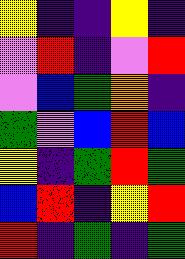[["yellow", "indigo", "indigo", "yellow", "indigo"], ["violet", "red", "indigo", "violet", "red"], ["violet", "blue", "green", "orange", "indigo"], ["green", "violet", "blue", "red", "blue"], ["yellow", "indigo", "green", "red", "green"], ["blue", "red", "indigo", "yellow", "red"], ["red", "indigo", "green", "indigo", "green"]]